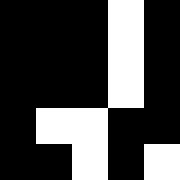[["black", "black", "black", "white", "black"], ["black", "black", "black", "white", "black"], ["black", "black", "black", "white", "black"], ["black", "white", "white", "black", "black"], ["black", "black", "white", "black", "white"]]